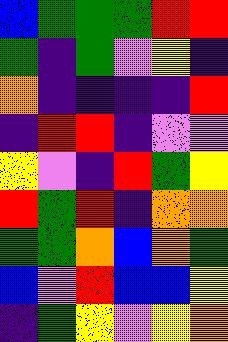[["blue", "green", "green", "green", "red", "red"], ["green", "indigo", "green", "violet", "yellow", "indigo"], ["orange", "indigo", "indigo", "indigo", "indigo", "red"], ["indigo", "red", "red", "indigo", "violet", "violet"], ["yellow", "violet", "indigo", "red", "green", "yellow"], ["red", "green", "red", "indigo", "orange", "orange"], ["green", "green", "orange", "blue", "orange", "green"], ["blue", "violet", "red", "blue", "blue", "yellow"], ["indigo", "green", "yellow", "violet", "yellow", "orange"]]